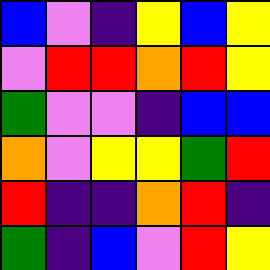[["blue", "violet", "indigo", "yellow", "blue", "yellow"], ["violet", "red", "red", "orange", "red", "yellow"], ["green", "violet", "violet", "indigo", "blue", "blue"], ["orange", "violet", "yellow", "yellow", "green", "red"], ["red", "indigo", "indigo", "orange", "red", "indigo"], ["green", "indigo", "blue", "violet", "red", "yellow"]]